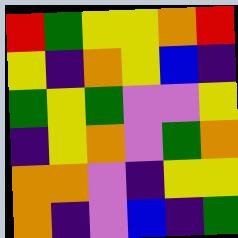[["red", "green", "yellow", "yellow", "orange", "red"], ["yellow", "indigo", "orange", "yellow", "blue", "indigo"], ["green", "yellow", "green", "violet", "violet", "yellow"], ["indigo", "yellow", "orange", "violet", "green", "orange"], ["orange", "orange", "violet", "indigo", "yellow", "yellow"], ["orange", "indigo", "violet", "blue", "indigo", "green"]]